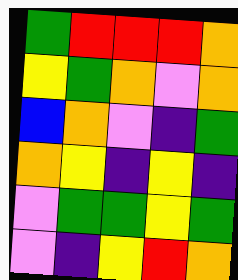[["green", "red", "red", "red", "orange"], ["yellow", "green", "orange", "violet", "orange"], ["blue", "orange", "violet", "indigo", "green"], ["orange", "yellow", "indigo", "yellow", "indigo"], ["violet", "green", "green", "yellow", "green"], ["violet", "indigo", "yellow", "red", "orange"]]